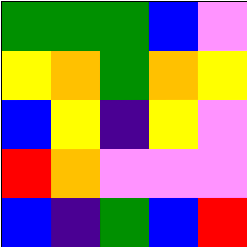[["green", "green", "green", "blue", "violet"], ["yellow", "orange", "green", "orange", "yellow"], ["blue", "yellow", "indigo", "yellow", "violet"], ["red", "orange", "violet", "violet", "violet"], ["blue", "indigo", "green", "blue", "red"]]